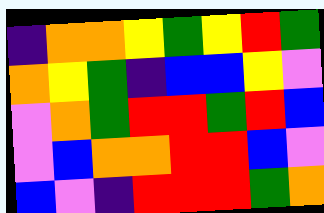[["indigo", "orange", "orange", "yellow", "green", "yellow", "red", "green"], ["orange", "yellow", "green", "indigo", "blue", "blue", "yellow", "violet"], ["violet", "orange", "green", "red", "red", "green", "red", "blue"], ["violet", "blue", "orange", "orange", "red", "red", "blue", "violet"], ["blue", "violet", "indigo", "red", "red", "red", "green", "orange"]]